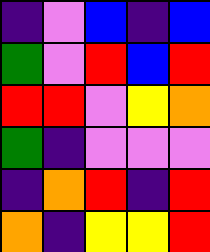[["indigo", "violet", "blue", "indigo", "blue"], ["green", "violet", "red", "blue", "red"], ["red", "red", "violet", "yellow", "orange"], ["green", "indigo", "violet", "violet", "violet"], ["indigo", "orange", "red", "indigo", "red"], ["orange", "indigo", "yellow", "yellow", "red"]]